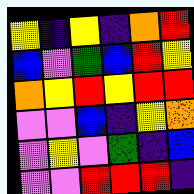[["yellow", "indigo", "yellow", "indigo", "orange", "red"], ["blue", "violet", "green", "blue", "red", "yellow"], ["orange", "yellow", "red", "yellow", "red", "red"], ["violet", "violet", "blue", "indigo", "yellow", "orange"], ["violet", "yellow", "violet", "green", "indigo", "blue"], ["violet", "violet", "red", "red", "red", "indigo"]]